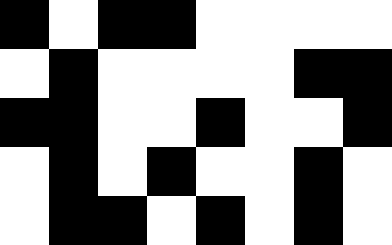[["black", "white", "black", "black", "white", "white", "white", "white"], ["white", "black", "white", "white", "white", "white", "black", "black"], ["black", "black", "white", "white", "black", "white", "white", "black"], ["white", "black", "white", "black", "white", "white", "black", "white"], ["white", "black", "black", "white", "black", "white", "black", "white"]]